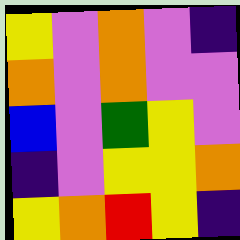[["yellow", "violet", "orange", "violet", "indigo"], ["orange", "violet", "orange", "violet", "violet"], ["blue", "violet", "green", "yellow", "violet"], ["indigo", "violet", "yellow", "yellow", "orange"], ["yellow", "orange", "red", "yellow", "indigo"]]